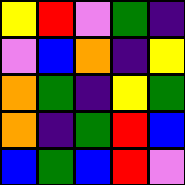[["yellow", "red", "violet", "green", "indigo"], ["violet", "blue", "orange", "indigo", "yellow"], ["orange", "green", "indigo", "yellow", "green"], ["orange", "indigo", "green", "red", "blue"], ["blue", "green", "blue", "red", "violet"]]